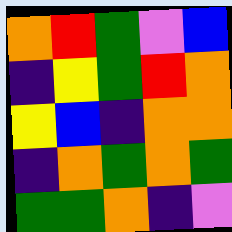[["orange", "red", "green", "violet", "blue"], ["indigo", "yellow", "green", "red", "orange"], ["yellow", "blue", "indigo", "orange", "orange"], ["indigo", "orange", "green", "orange", "green"], ["green", "green", "orange", "indigo", "violet"]]